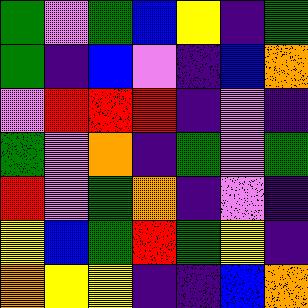[["green", "violet", "green", "blue", "yellow", "indigo", "green"], ["green", "indigo", "blue", "violet", "indigo", "blue", "orange"], ["violet", "red", "red", "red", "indigo", "violet", "indigo"], ["green", "violet", "orange", "indigo", "green", "violet", "green"], ["red", "violet", "green", "orange", "indigo", "violet", "indigo"], ["yellow", "blue", "green", "red", "green", "yellow", "indigo"], ["orange", "yellow", "yellow", "indigo", "indigo", "blue", "orange"]]